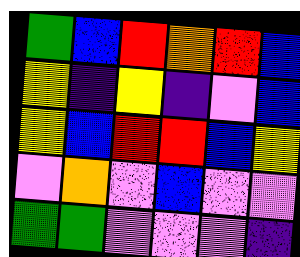[["green", "blue", "red", "orange", "red", "blue"], ["yellow", "indigo", "yellow", "indigo", "violet", "blue"], ["yellow", "blue", "red", "red", "blue", "yellow"], ["violet", "orange", "violet", "blue", "violet", "violet"], ["green", "green", "violet", "violet", "violet", "indigo"]]